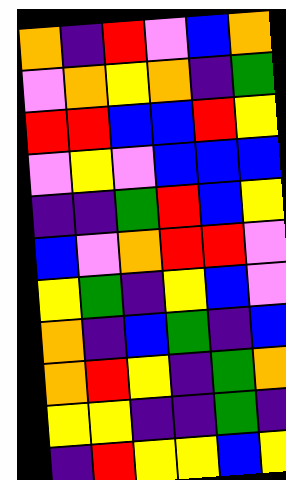[["orange", "indigo", "red", "violet", "blue", "orange"], ["violet", "orange", "yellow", "orange", "indigo", "green"], ["red", "red", "blue", "blue", "red", "yellow"], ["violet", "yellow", "violet", "blue", "blue", "blue"], ["indigo", "indigo", "green", "red", "blue", "yellow"], ["blue", "violet", "orange", "red", "red", "violet"], ["yellow", "green", "indigo", "yellow", "blue", "violet"], ["orange", "indigo", "blue", "green", "indigo", "blue"], ["orange", "red", "yellow", "indigo", "green", "orange"], ["yellow", "yellow", "indigo", "indigo", "green", "indigo"], ["indigo", "red", "yellow", "yellow", "blue", "yellow"]]